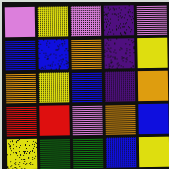[["violet", "yellow", "violet", "indigo", "violet"], ["blue", "blue", "orange", "indigo", "yellow"], ["orange", "yellow", "blue", "indigo", "orange"], ["red", "red", "violet", "orange", "blue"], ["yellow", "green", "green", "blue", "yellow"]]